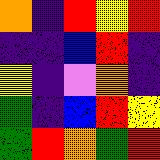[["orange", "indigo", "red", "yellow", "red"], ["indigo", "indigo", "blue", "red", "indigo"], ["yellow", "indigo", "violet", "orange", "indigo"], ["green", "indigo", "blue", "red", "yellow"], ["green", "red", "orange", "green", "red"]]